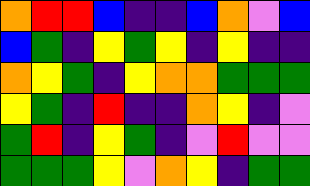[["orange", "red", "red", "blue", "indigo", "indigo", "blue", "orange", "violet", "blue"], ["blue", "green", "indigo", "yellow", "green", "yellow", "indigo", "yellow", "indigo", "indigo"], ["orange", "yellow", "green", "indigo", "yellow", "orange", "orange", "green", "green", "green"], ["yellow", "green", "indigo", "red", "indigo", "indigo", "orange", "yellow", "indigo", "violet"], ["green", "red", "indigo", "yellow", "green", "indigo", "violet", "red", "violet", "violet"], ["green", "green", "green", "yellow", "violet", "orange", "yellow", "indigo", "green", "green"]]